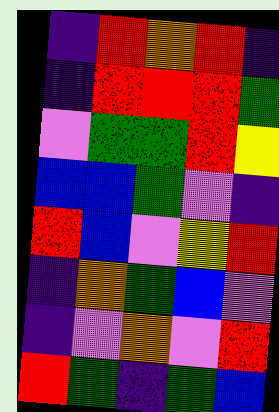[["indigo", "red", "orange", "red", "indigo"], ["indigo", "red", "red", "red", "green"], ["violet", "green", "green", "red", "yellow"], ["blue", "blue", "green", "violet", "indigo"], ["red", "blue", "violet", "yellow", "red"], ["indigo", "orange", "green", "blue", "violet"], ["indigo", "violet", "orange", "violet", "red"], ["red", "green", "indigo", "green", "blue"]]